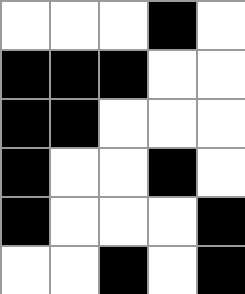[["white", "white", "white", "black", "white"], ["black", "black", "black", "white", "white"], ["black", "black", "white", "white", "white"], ["black", "white", "white", "black", "white"], ["black", "white", "white", "white", "black"], ["white", "white", "black", "white", "black"]]